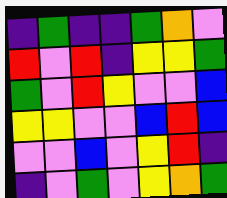[["indigo", "green", "indigo", "indigo", "green", "orange", "violet"], ["red", "violet", "red", "indigo", "yellow", "yellow", "green"], ["green", "violet", "red", "yellow", "violet", "violet", "blue"], ["yellow", "yellow", "violet", "violet", "blue", "red", "blue"], ["violet", "violet", "blue", "violet", "yellow", "red", "indigo"], ["indigo", "violet", "green", "violet", "yellow", "orange", "green"]]